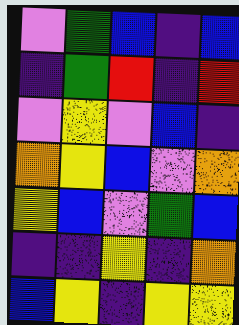[["violet", "green", "blue", "indigo", "blue"], ["indigo", "green", "red", "indigo", "red"], ["violet", "yellow", "violet", "blue", "indigo"], ["orange", "yellow", "blue", "violet", "orange"], ["yellow", "blue", "violet", "green", "blue"], ["indigo", "indigo", "yellow", "indigo", "orange"], ["blue", "yellow", "indigo", "yellow", "yellow"]]